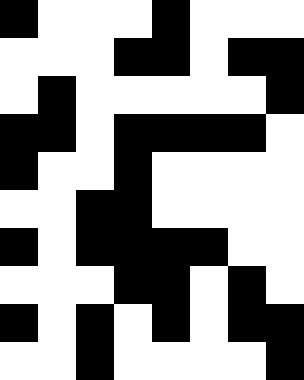[["black", "white", "white", "white", "black", "white", "white", "white"], ["white", "white", "white", "black", "black", "white", "black", "black"], ["white", "black", "white", "white", "white", "white", "white", "black"], ["black", "black", "white", "black", "black", "black", "black", "white"], ["black", "white", "white", "black", "white", "white", "white", "white"], ["white", "white", "black", "black", "white", "white", "white", "white"], ["black", "white", "black", "black", "black", "black", "white", "white"], ["white", "white", "white", "black", "black", "white", "black", "white"], ["black", "white", "black", "white", "black", "white", "black", "black"], ["white", "white", "black", "white", "white", "white", "white", "black"]]